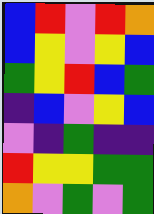[["blue", "red", "violet", "red", "orange"], ["blue", "yellow", "violet", "yellow", "blue"], ["green", "yellow", "red", "blue", "green"], ["indigo", "blue", "violet", "yellow", "blue"], ["violet", "indigo", "green", "indigo", "indigo"], ["red", "yellow", "yellow", "green", "green"], ["orange", "violet", "green", "violet", "green"]]